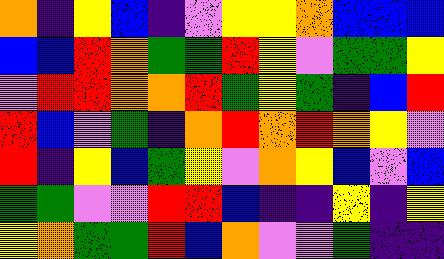[["orange", "indigo", "yellow", "blue", "indigo", "violet", "yellow", "yellow", "orange", "blue", "blue", "blue"], ["blue", "blue", "red", "orange", "green", "green", "red", "yellow", "violet", "green", "green", "yellow"], ["violet", "red", "red", "orange", "orange", "red", "green", "yellow", "green", "indigo", "blue", "red"], ["red", "blue", "violet", "green", "indigo", "orange", "red", "orange", "red", "orange", "yellow", "violet"], ["red", "indigo", "yellow", "blue", "green", "yellow", "violet", "orange", "yellow", "blue", "violet", "blue"], ["green", "green", "violet", "violet", "red", "red", "blue", "indigo", "indigo", "yellow", "indigo", "yellow"], ["yellow", "orange", "green", "green", "red", "blue", "orange", "violet", "violet", "green", "indigo", "indigo"]]